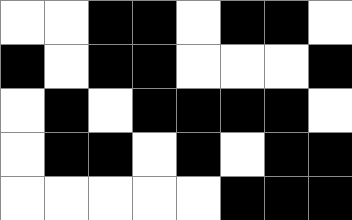[["white", "white", "black", "black", "white", "black", "black", "white"], ["black", "white", "black", "black", "white", "white", "white", "black"], ["white", "black", "white", "black", "black", "black", "black", "white"], ["white", "black", "black", "white", "black", "white", "black", "black"], ["white", "white", "white", "white", "white", "black", "black", "black"]]